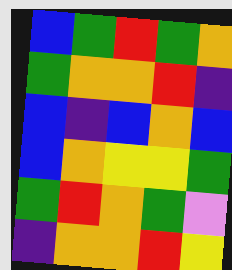[["blue", "green", "red", "green", "orange"], ["green", "orange", "orange", "red", "indigo"], ["blue", "indigo", "blue", "orange", "blue"], ["blue", "orange", "yellow", "yellow", "green"], ["green", "red", "orange", "green", "violet"], ["indigo", "orange", "orange", "red", "yellow"]]